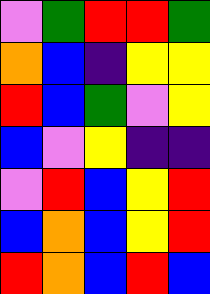[["violet", "green", "red", "red", "green"], ["orange", "blue", "indigo", "yellow", "yellow"], ["red", "blue", "green", "violet", "yellow"], ["blue", "violet", "yellow", "indigo", "indigo"], ["violet", "red", "blue", "yellow", "red"], ["blue", "orange", "blue", "yellow", "red"], ["red", "orange", "blue", "red", "blue"]]